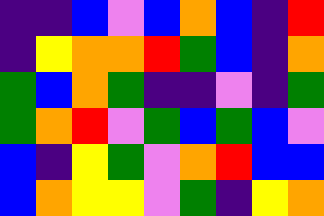[["indigo", "indigo", "blue", "violet", "blue", "orange", "blue", "indigo", "red"], ["indigo", "yellow", "orange", "orange", "red", "green", "blue", "indigo", "orange"], ["green", "blue", "orange", "green", "indigo", "indigo", "violet", "indigo", "green"], ["green", "orange", "red", "violet", "green", "blue", "green", "blue", "violet"], ["blue", "indigo", "yellow", "green", "violet", "orange", "red", "blue", "blue"], ["blue", "orange", "yellow", "yellow", "violet", "green", "indigo", "yellow", "orange"]]